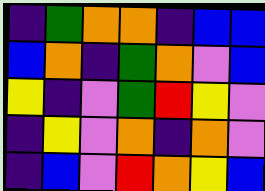[["indigo", "green", "orange", "orange", "indigo", "blue", "blue"], ["blue", "orange", "indigo", "green", "orange", "violet", "blue"], ["yellow", "indigo", "violet", "green", "red", "yellow", "violet"], ["indigo", "yellow", "violet", "orange", "indigo", "orange", "violet"], ["indigo", "blue", "violet", "red", "orange", "yellow", "blue"]]